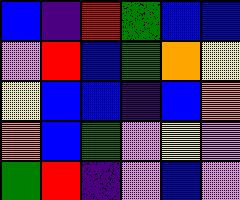[["blue", "indigo", "red", "green", "blue", "blue"], ["violet", "red", "blue", "green", "orange", "yellow"], ["yellow", "blue", "blue", "indigo", "blue", "orange"], ["orange", "blue", "green", "violet", "yellow", "violet"], ["green", "red", "indigo", "violet", "blue", "violet"]]